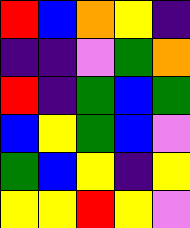[["red", "blue", "orange", "yellow", "indigo"], ["indigo", "indigo", "violet", "green", "orange"], ["red", "indigo", "green", "blue", "green"], ["blue", "yellow", "green", "blue", "violet"], ["green", "blue", "yellow", "indigo", "yellow"], ["yellow", "yellow", "red", "yellow", "violet"]]